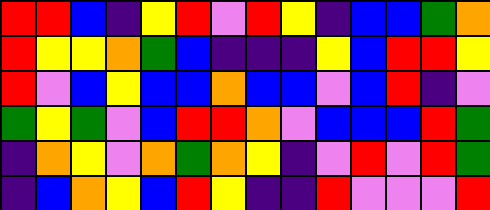[["red", "red", "blue", "indigo", "yellow", "red", "violet", "red", "yellow", "indigo", "blue", "blue", "green", "orange"], ["red", "yellow", "yellow", "orange", "green", "blue", "indigo", "indigo", "indigo", "yellow", "blue", "red", "red", "yellow"], ["red", "violet", "blue", "yellow", "blue", "blue", "orange", "blue", "blue", "violet", "blue", "red", "indigo", "violet"], ["green", "yellow", "green", "violet", "blue", "red", "red", "orange", "violet", "blue", "blue", "blue", "red", "green"], ["indigo", "orange", "yellow", "violet", "orange", "green", "orange", "yellow", "indigo", "violet", "red", "violet", "red", "green"], ["indigo", "blue", "orange", "yellow", "blue", "red", "yellow", "indigo", "indigo", "red", "violet", "violet", "violet", "red"]]